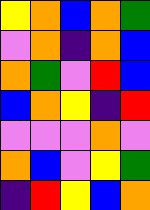[["yellow", "orange", "blue", "orange", "green"], ["violet", "orange", "indigo", "orange", "blue"], ["orange", "green", "violet", "red", "blue"], ["blue", "orange", "yellow", "indigo", "red"], ["violet", "violet", "violet", "orange", "violet"], ["orange", "blue", "violet", "yellow", "green"], ["indigo", "red", "yellow", "blue", "orange"]]